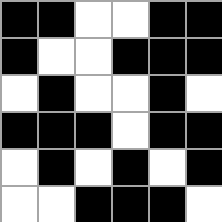[["black", "black", "white", "white", "black", "black"], ["black", "white", "white", "black", "black", "black"], ["white", "black", "white", "white", "black", "white"], ["black", "black", "black", "white", "black", "black"], ["white", "black", "white", "black", "white", "black"], ["white", "white", "black", "black", "black", "white"]]